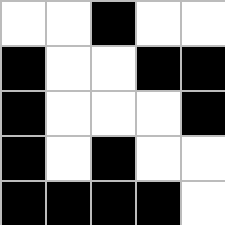[["white", "white", "black", "white", "white"], ["black", "white", "white", "black", "black"], ["black", "white", "white", "white", "black"], ["black", "white", "black", "white", "white"], ["black", "black", "black", "black", "white"]]